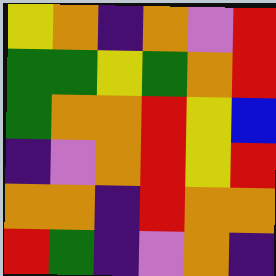[["yellow", "orange", "indigo", "orange", "violet", "red"], ["green", "green", "yellow", "green", "orange", "red"], ["green", "orange", "orange", "red", "yellow", "blue"], ["indigo", "violet", "orange", "red", "yellow", "red"], ["orange", "orange", "indigo", "red", "orange", "orange"], ["red", "green", "indigo", "violet", "orange", "indigo"]]